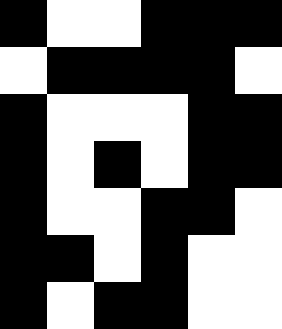[["black", "white", "white", "black", "black", "black"], ["white", "black", "black", "black", "black", "white"], ["black", "white", "white", "white", "black", "black"], ["black", "white", "black", "white", "black", "black"], ["black", "white", "white", "black", "black", "white"], ["black", "black", "white", "black", "white", "white"], ["black", "white", "black", "black", "white", "white"]]